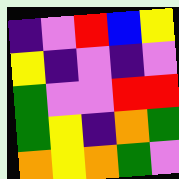[["indigo", "violet", "red", "blue", "yellow"], ["yellow", "indigo", "violet", "indigo", "violet"], ["green", "violet", "violet", "red", "red"], ["green", "yellow", "indigo", "orange", "green"], ["orange", "yellow", "orange", "green", "violet"]]